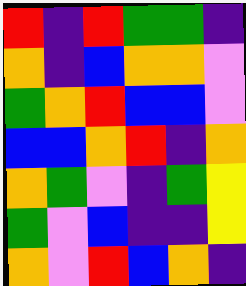[["red", "indigo", "red", "green", "green", "indigo"], ["orange", "indigo", "blue", "orange", "orange", "violet"], ["green", "orange", "red", "blue", "blue", "violet"], ["blue", "blue", "orange", "red", "indigo", "orange"], ["orange", "green", "violet", "indigo", "green", "yellow"], ["green", "violet", "blue", "indigo", "indigo", "yellow"], ["orange", "violet", "red", "blue", "orange", "indigo"]]